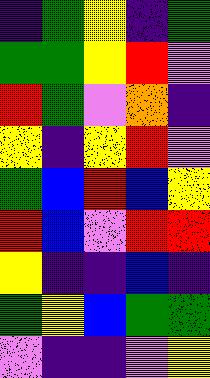[["indigo", "green", "yellow", "indigo", "green"], ["green", "green", "yellow", "red", "violet"], ["red", "green", "violet", "orange", "indigo"], ["yellow", "indigo", "yellow", "red", "violet"], ["green", "blue", "red", "blue", "yellow"], ["red", "blue", "violet", "red", "red"], ["yellow", "indigo", "indigo", "blue", "indigo"], ["green", "yellow", "blue", "green", "green"], ["violet", "indigo", "indigo", "violet", "yellow"]]